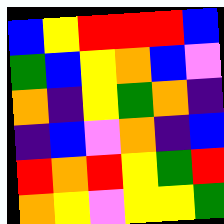[["blue", "yellow", "red", "red", "red", "blue"], ["green", "blue", "yellow", "orange", "blue", "violet"], ["orange", "indigo", "yellow", "green", "orange", "indigo"], ["indigo", "blue", "violet", "orange", "indigo", "blue"], ["red", "orange", "red", "yellow", "green", "red"], ["orange", "yellow", "violet", "yellow", "yellow", "green"]]